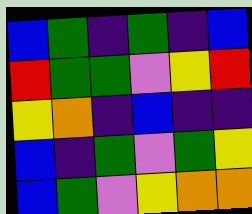[["blue", "green", "indigo", "green", "indigo", "blue"], ["red", "green", "green", "violet", "yellow", "red"], ["yellow", "orange", "indigo", "blue", "indigo", "indigo"], ["blue", "indigo", "green", "violet", "green", "yellow"], ["blue", "green", "violet", "yellow", "orange", "orange"]]